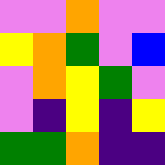[["violet", "violet", "orange", "violet", "violet"], ["yellow", "orange", "green", "violet", "blue"], ["violet", "orange", "yellow", "green", "violet"], ["violet", "indigo", "yellow", "indigo", "yellow"], ["green", "green", "orange", "indigo", "indigo"]]